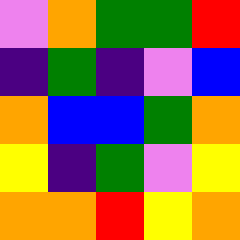[["violet", "orange", "green", "green", "red"], ["indigo", "green", "indigo", "violet", "blue"], ["orange", "blue", "blue", "green", "orange"], ["yellow", "indigo", "green", "violet", "yellow"], ["orange", "orange", "red", "yellow", "orange"]]